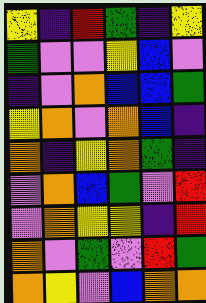[["yellow", "indigo", "red", "green", "indigo", "yellow"], ["green", "violet", "violet", "yellow", "blue", "violet"], ["indigo", "violet", "orange", "blue", "blue", "green"], ["yellow", "orange", "violet", "orange", "blue", "indigo"], ["orange", "indigo", "yellow", "orange", "green", "indigo"], ["violet", "orange", "blue", "green", "violet", "red"], ["violet", "orange", "yellow", "yellow", "indigo", "red"], ["orange", "violet", "green", "violet", "red", "green"], ["orange", "yellow", "violet", "blue", "orange", "orange"]]